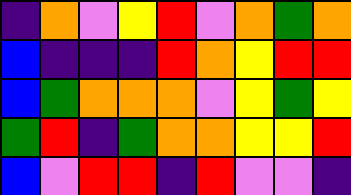[["indigo", "orange", "violet", "yellow", "red", "violet", "orange", "green", "orange"], ["blue", "indigo", "indigo", "indigo", "red", "orange", "yellow", "red", "red"], ["blue", "green", "orange", "orange", "orange", "violet", "yellow", "green", "yellow"], ["green", "red", "indigo", "green", "orange", "orange", "yellow", "yellow", "red"], ["blue", "violet", "red", "red", "indigo", "red", "violet", "violet", "indigo"]]